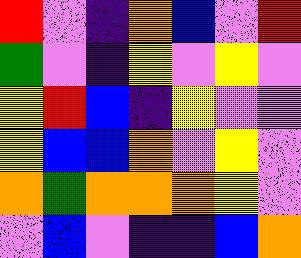[["red", "violet", "indigo", "orange", "blue", "violet", "red"], ["green", "violet", "indigo", "yellow", "violet", "yellow", "violet"], ["yellow", "red", "blue", "indigo", "yellow", "violet", "violet"], ["yellow", "blue", "blue", "orange", "violet", "yellow", "violet"], ["orange", "green", "orange", "orange", "orange", "yellow", "violet"], ["violet", "blue", "violet", "indigo", "indigo", "blue", "orange"]]